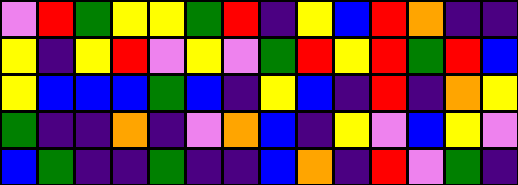[["violet", "red", "green", "yellow", "yellow", "green", "red", "indigo", "yellow", "blue", "red", "orange", "indigo", "indigo"], ["yellow", "indigo", "yellow", "red", "violet", "yellow", "violet", "green", "red", "yellow", "red", "green", "red", "blue"], ["yellow", "blue", "blue", "blue", "green", "blue", "indigo", "yellow", "blue", "indigo", "red", "indigo", "orange", "yellow"], ["green", "indigo", "indigo", "orange", "indigo", "violet", "orange", "blue", "indigo", "yellow", "violet", "blue", "yellow", "violet"], ["blue", "green", "indigo", "indigo", "green", "indigo", "indigo", "blue", "orange", "indigo", "red", "violet", "green", "indigo"]]